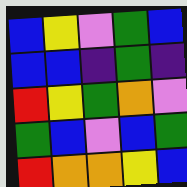[["blue", "yellow", "violet", "green", "blue"], ["blue", "blue", "indigo", "green", "indigo"], ["red", "yellow", "green", "orange", "violet"], ["green", "blue", "violet", "blue", "green"], ["red", "orange", "orange", "yellow", "blue"]]